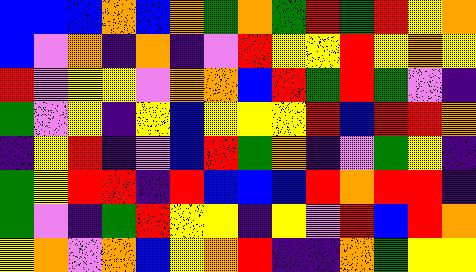[["blue", "blue", "blue", "orange", "blue", "orange", "green", "orange", "green", "red", "green", "red", "yellow", "orange"], ["blue", "violet", "orange", "indigo", "orange", "indigo", "violet", "red", "yellow", "yellow", "red", "yellow", "orange", "yellow"], ["red", "violet", "yellow", "yellow", "violet", "orange", "orange", "blue", "red", "green", "red", "green", "violet", "indigo"], ["green", "violet", "yellow", "indigo", "yellow", "blue", "yellow", "yellow", "yellow", "red", "blue", "red", "red", "orange"], ["indigo", "yellow", "red", "indigo", "violet", "blue", "red", "green", "orange", "indigo", "violet", "green", "yellow", "indigo"], ["green", "yellow", "red", "red", "indigo", "red", "blue", "blue", "blue", "red", "orange", "red", "red", "indigo"], ["green", "violet", "indigo", "green", "red", "yellow", "yellow", "indigo", "yellow", "violet", "red", "blue", "red", "orange"], ["yellow", "orange", "violet", "orange", "blue", "yellow", "orange", "red", "indigo", "indigo", "orange", "green", "yellow", "yellow"]]